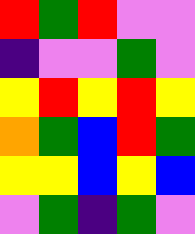[["red", "green", "red", "violet", "violet"], ["indigo", "violet", "violet", "green", "violet"], ["yellow", "red", "yellow", "red", "yellow"], ["orange", "green", "blue", "red", "green"], ["yellow", "yellow", "blue", "yellow", "blue"], ["violet", "green", "indigo", "green", "violet"]]